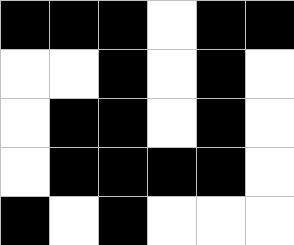[["black", "black", "black", "white", "black", "black"], ["white", "white", "black", "white", "black", "white"], ["white", "black", "black", "white", "black", "white"], ["white", "black", "black", "black", "black", "white"], ["black", "white", "black", "white", "white", "white"]]